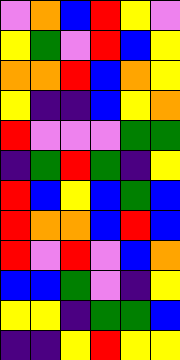[["violet", "orange", "blue", "red", "yellow", "violet"], ["yellow", "green", "violet", "red", "blue", "yellow"], ["orange", "orange", "red", "blue", "orange", "yellow"], ["yellow", "indigo", "indigo", "blue", "yellow", "orange"], ["red", "violet", "violet", "violet", "green", "green"], ["indigo", "green", "red", "green", "indigo", "yellow"], ["red", "blue", "yellow", "blue", "green", "blue"], ["red", "orange", "orange", "blue", "red", "blue"], ["red", "violet", "red", "violet", "blue", "orange"], ["blue", "blue", "green", "violet", "indigo", "yellow"], ["yellow", "yellow", "indigo", "green", "green", "blue"], ["indigo", "indigo", "yellow", "red", "yellow", "yellow"]]